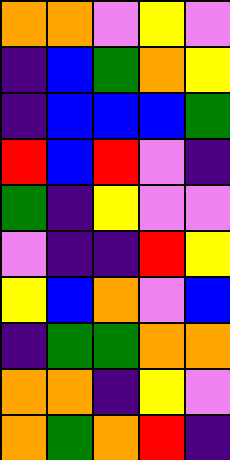[["orange", "orange", "violet", "yellow", "violet"], ["indigo", "blue", "green", "orange", "yellow"], ["indigo", "blue", "blue", "blue", "green"], ["red", "blue", "red", "violet", "indigo"], ["green", "indigo", "yellow", "violet", "violet"], ["violet", "indigo", "indigo", "red", "yellow"], ["yellow", "blue", "orange", "violet", "blue"], ["indigo", "green", "green", "orange", "orange"], ["orange", "orange", "indigo", "yellow", "violet"], ["orange", "green", "orange", "red", "indigo"]]